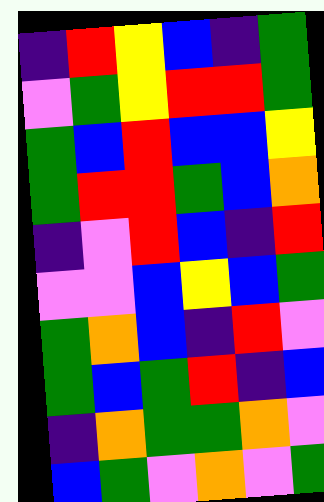[["indigo", "red", "yellow", "blue", "indigo", "green"], ["violet", "green", "yellow", "red", "red", "green"], ["green", "blue", "red", "blue", "blue", "yellow"], ["green", "red", "red", "green", "blue", "orange"], ["indigo", "violet", "red", "blue", "indigo", "red"], ["violet", "violet", "blue", "yellow", "blue", "green"], ["green", "orange", "blue", "indigo", "red", "violet"], ["green", "blue", "green", "red", "indigo", "blue"], ["indigo", "orange", "green", "green", "orange", "violet"], ["blue", "green", "violet", "orange", "violet", "green"]]